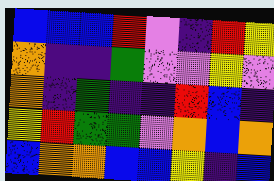[["blue", "blue", "blue", "red", "violet", "indigo", "red", "yellow"], ["orange", "indigo", "indigo", "green", "violet", "violet", "yellow", "violet"], ["orange", "indigo", "green", "indigo", "indigo", "red", "blue", "indigo"], ["yellow", "red", "green", "green", "violet", "orange", "blue", "orange"], ["blue", "orange", "orange", "blue", "blue", "yellow", "indigo", "blue"]]